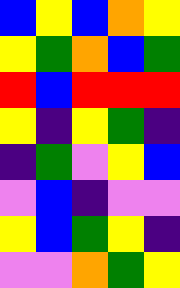[["blue", "yellow", "blue", "orange", "yellow"], ["yellow", "green", "orange", "blue", "green"], ["red", "blue", "red", "red", "red"], ["yellow", "indigo", "yellow", "green", "indigo"], ["indigo", "green", "violet", "yellow", "blue"], ["violet", "blue", "indigo", "violet", "violet"], ["yellow", "blue", "green", "yellow", "indigo"], ["violet", "violet", "orange", "green", "yellow"]]